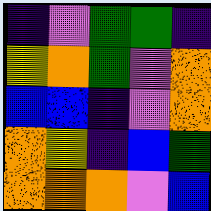[["indigo", "violet", "green", "green", "indigo"], ["yellow", "orange", "green", "violet", "orange"], ["blue", "blue", "indigo", "violet", "orange"], ["orange", "yellow", "indigo", "blue", "green"], ["orange", "orange", "orange", "violet", "blue"]]